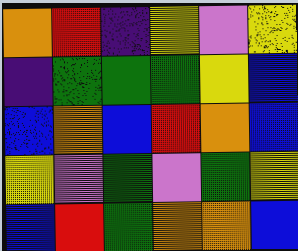[["orange", "red", "indigo", "yellow", "violet", "yellow"], ["indigo", "green", "green", "green", "yellow", "blue"], ["blue", "orange", "blue", "red", "orange", "blue"], ["yellow", "violet", "green", "violet", "green", "yellow"], ["blue", "red", "green", "orange", "orange", "blue"]]